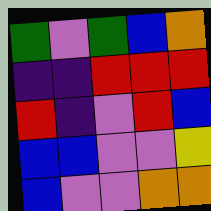[["green", "violet", "green", "blue", "orange"], ["indigo", "indigo", "red", "red", "red"], ["red", "indigo", "violet", "red", "blue"], ["blue", "blue", "violet", "violet", "yellow"], ["blue", "violet", "violet", "orange", "orange"]]